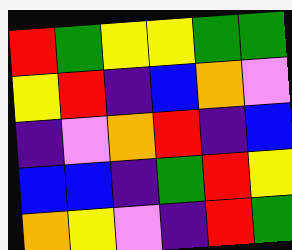[["red", "green", "yellow", "yellow", "green", "green"], ["yellow", "red", "indigo", "blue", "orange", "violet"], ["indigo", "violet", "orange", "red", "indigo", "blue"], ["blue", "blue", "indigo", "green", "red", "yellow"], ["orange", "yellow", "violet", "indigo", "red", "green"]]